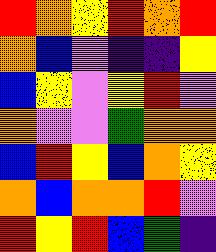[["red", "orange", "yellow", "red", "orange", "red"], ["orange", "blue", "violet", "indigo", "indigo", "yellow"], ["blue", "yellow", "violet", "yellow", "red", "violet"], ["orange", "violet", "violet", "green", "orange", "orange"], ["blue", "red", "yellow", "blue", "orange", "yellow"], ["orange", "blue", "orange", "orange", "red", "violet"], ["red", "yellow", "red", "blue", "green", "indigo"]]